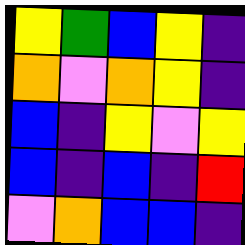[["yellow", "green", "blue", "yellow", "indigo"], ["orange", "violet", "orange", "yellow", "indigo"], ["blue", "indigo", "yellow", "violet", "yellow"], ["blue", "indigo", "blue", "indigo", "red"], ["violet", "orange", "blue", "blue", "indigo"]]